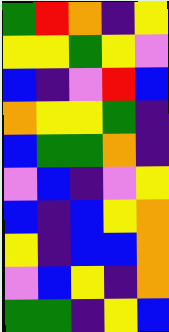[["green", "red", "orange", "indigo", "yellow"], ["yellow", "yellow", "green", "yellow", "violet"], ["blue", "indigo", "violet", "red", "blue"], ["orange", "yellow", "yellow", "green", "indigo"], ["blue", "green", "green", "orange", "indigo"], ["violet", "blue", "indigo", "violet", "yellow"], ["blue", "indigo", "blue", "yellow", "orange"], ["yellow", "indigo", "blue", "blue", "orange"], ["violet", "blue", "yellow", "indigo", "orange"], ["green", "green", "indigo", "yellow", "blue"]]